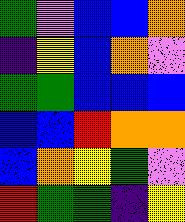[["green", "violet", "blue", "blue", "orange"], ["indigo", "yellow", "blue", "orange", "violet"], ["green", "green", "blue", "blue", "blue"], ["blue", "blue", "red", "orange", "orange"], ["blue", "orange", "yellow", "green", "violet"], ["red", "green", "green", "indigo", "yellow"]]